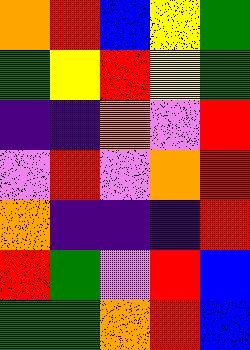[["orange", "red", "blue", "yellow", "green"], ["green", "yellow", "red", "yellow", "green"], ["indigo", "indigo", "orange", "violet", "red"], ["violet", "red", "violet", "orange", "red"], ["orange", "indigo", "indigo", "indigo", "red"], ["red", "green", "violet", "red", "blue"], ["green", "green", "orange", "red", "blue"]]